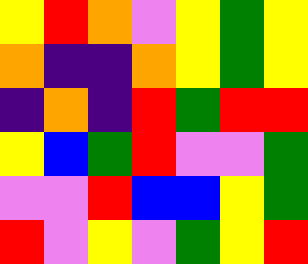[["yellow", "red", "orange", "violet", "yellow", "green", "yellow"], ["orange", "indigo", "indigo", "orange", "yellow", "green", "yellow"], ["indigo", "orange", "indigo", "red", "green", "red", "red"], ["yellow", "blue", "green", "red", "violet", "violet", "green"], ["violet", "violet", "red", "blue", "blue", "yellow", "green"], ["red", "violet", "yellow", "violet", "green", "yellow", "red"]]